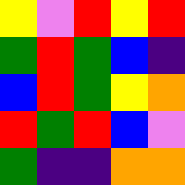[["yellow", "violet", "red", "yellow", "red"], ["green", "red", "green", "blue", "indigo"], ["blue", "red", "green", "yellow", "orange"], ["red", "green", "red", "blue", "violet"], ["green", "indigo", "indigo", "orange", "orange"]]